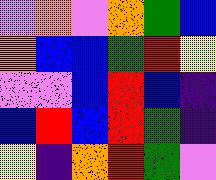[["violet", "orange", "violet", "orange", "green", "blue"], ["orange", "blue", "blue", "green", "red", "yellow"], ["violet", "violet", "blue", "red", "blue", "indigo"], ["blue", "red", "blue", "red", "green", "indigo"], ["yellow", "indigo", "orange", "red", "green", "violet"]]